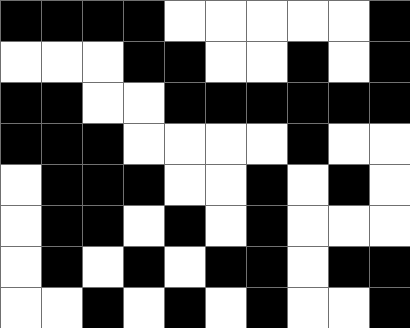[["black", "black", "black", "black", "white", "white", "white", "white", "white", "black"], ["white", "white", "white", "black", "black", "white", "white", "black", "white", "black"], ["black", "black", "white", "white", "black", "black", "black", "black", "black", "black"], ["black", "black", "black", "white", "white", "white", "white", "black", "white", "white"], ["white", "black", "black", "black", "white", "white", "black", "white", "black", "white"], ["white", "black", "black", "white", "black", "white", "black", "white", "white", "white"], ["white", "black", "white", "black", "white", "black", "black", "white", "black", "black"], ["white", "white", "black", "white", "black", "white", "black", "white", "white", "black"]]